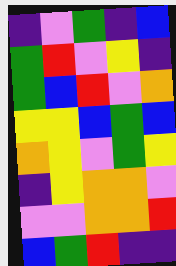[["indigo", "violet", "green", "indigo", "blue"], ["green", "red", "violet", "yellow", "indigo"], ["green", "blue", "red", "violet", "orange"], ["yellow", "yellow", "blue", "green", "blue"], ["orange", "yellow", "violet", "green", "yellow"], ["indigo", "yellow", "orange", "orange", "violet"], ["violet", "violet", "orange", "orange", "red"], ["blue", "green", "red", "indigo", "indigo"]]